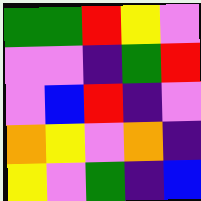[["green", "green", "red", "yellow", "violet"], ["violet", "violet", "indigo", "green", "red"], ["violet", "blue", "red", "indigo", "violet"], ["orange", "yellow", "violet", "orange", "indigo"], ["yellow", "violet", "green", "indigo", "blue"]]